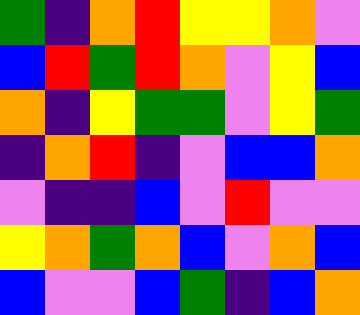[["green", "indigo", "orange", "red", "yellow", "yellow", "orange", "violet"], ["blue", "red", "green", "red", "orange", "violet", "yellow", "blue"], ["orange", "indigo", "yellow", "green", "green", "violet", "yellow", "green"], ["indigo", "orange", "red", "indigo", "violet", "blue", "blue", "orange"], ["violet", "indigo", "indigo", "blue", "violet", "red", "violet", "violet"], ["yellow", "orange", "green", "orange", "blue", "violet", "orange", "blue"], ["blue", "violet", "violet", "blue", "green", "indigo", "blue", "orange"]]